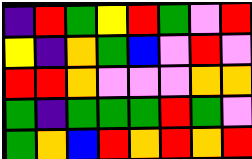[["indigo", "red", "green", "yellow", "red", "green", "violet", "red"], ["yellow", "indigo", "orange", "green", "blue", "violet", "red", "violet"], ["red", "red", "orange", "violet", "violet", "violet", "orange", "orange"], ["green", "indigo", "green", "green", "green", "red", "green", "violet"], ["green", "orange", "blue", "red", "orange", "red", "orange", "red"]]